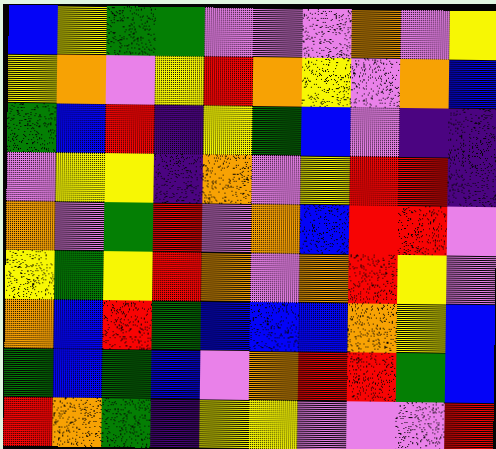[["blue", "yellow", "green", "green", "violet", "violet", "violet", "orange", "violet", "yellow"], ["yellow", "orange", "violet", "yellow", "red", "orange", "yellow", "violet", "orange", "blue"], ["green", "blue", "red", "indigo", "yellow", "green", "blue", "violet", "indigo", "indigo"], ["violet", "yellow", "yellow", "indigo", "orange", "violet", "yellow", "red", "red", "indigo"], ["orange", "violet", "green", "red", "violet", "orange", "blue", "red", "red", "violet"], ["yellow", "green", "yellow", "red", "orange", "violet", "orange", "red", "yellow", "violet"], ["orange", "blue", "red", "green", "blue", "blue", "blue", "orange", "yellow", "blue"], ["green", "blue", "green", "blue", "violet", "orange", "red", "red", "green", "blue"], ["red", "orange", "green", "indigo", "yellow", "yellow", "violet", "violet", "violet", "red"]]